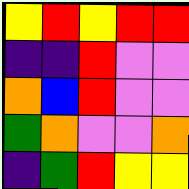[["yellow", "red", "yellow", "red", "red"], ["indigo", "indigo", "red", "violet", "violet"], ["orange", "blue", "red", "violet", "violet"], ["green", "orange", "violet", "violet", "orange"], ["indigo", "green", "red", "yellow", "yellow"]]